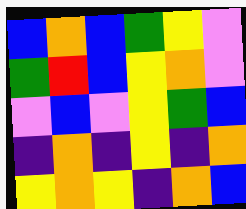[["blue", "orange", "blue", "green", "yellow", "violet"], ["green", "red", "blue", "yellow", "orange", "violet"], ["violet", "blue", "violet", "yellow", "green", "blue"], ["indigo", "orange", "indigo", "yellow", "indigo", "orange"], ["yellow", "orange", "yellow", "indigo", "orange", "blue"]]